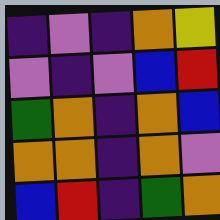[["indigo", "violet", "indigo", "orange", "yellow"], ["violet", "indigo", "violet", "blue", "red"], ["green", "orange", "indigo", "orange", "blue"], ["orange", "orange", "indigo", "orange", "violet"], ["blue", "red", "indigo", "green", "orange"]]